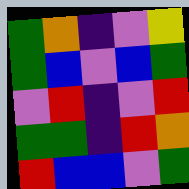[["green", "orange", "indigo", "violet", "yellow"], ["green", "blue", "violet", "blue", "green"], ["violet", "red", "indigo", "violet", "red"], ["green", "green", "indigo", "red", "orange"], ["red", "blue", "blue", "violet", "green"]]